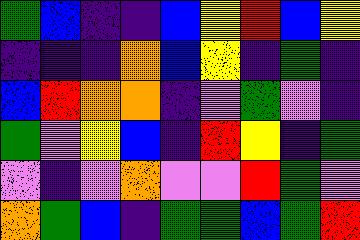[["green", "blue", "indigo", "indigo", "blue", "yellow", "red", "blue", "yellow"], ["indigo", "indigo", "indigo", "orange", "blue", "yellow", "indigo", "green", "indigo"], ["blue", "red", "orange", "orange", "indigo", "violet", "green", "violet", "indigo"], ["green", "violet", "yellow", "blue", "indigo", "red", "yellow", "indigo", "green"], ["violet", "indigo", "violet", "orange", "violet", "violet", "red", "green", "violet"], ["orange", "green", "blue", "indigo", "green", "green", "blue", "green", "red"]]